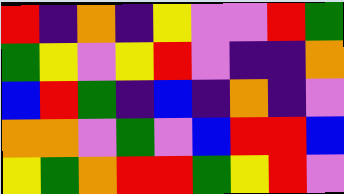[["red", "indigo", "orange", "indigo", "yellow", "violet", "violet", "red", "green"], ["green", "yellow", "violet", "yellow", "red", "violet", "indigo", "indigo", "orange"], ["blue", "red", "green", "indigo", "blue", "indigo", "orange", "indigo", "violet"], ["orange", "orange", "violet", "green", "violet", "blue", "red", "red", "blue"], ["yellow", "green", "orange", "red", "red", "green", "yellow", "red", "violet"]]